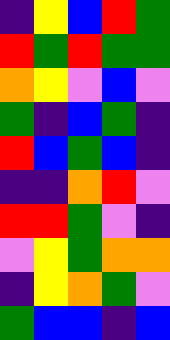[["indigo", "yellow", "blue", "red", "green"], ["red", "green", "red", "green", "green"], ["orange", "yellow", "violet", "blue", "violet"], ["green", "indigo", "blue", "green", "indigo"], ["red", "blue", "green", "blue", "indigo"], ["indigo", "indigo", "orange", "red", "violet"], ["red", "red", "green", "violet", "indigo"], ["violet", "yellow", "green", "orange", "orange"], ["indigo", "yellow", "orange", "green", "violet"], ["green", "blue", "blue", "indigo", "blue"]]